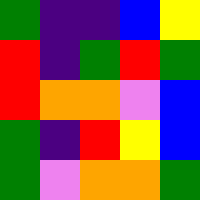[["green", "indigo", "indigo", "blue", "yellow"], ["red", "indigo", "green", "red", "green"], ["red", "orange", "orange", "violet", "blue"], ["green", "indigo", "red", "yellow", "blue"], ["green", "violet", "orange", "orange", "green"]]